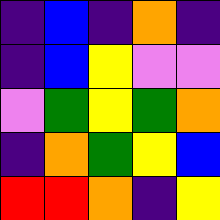[["indigo", "blue", "indigo", "orange", "indigo"], ["indigo", "blue", "yellow", "violet", "violet"], ["violet", "green", "yellow", "green", "orange"], ["indigo", "orange", "green", "yellow", "blue"], ["red", "red", "orange", "indigo", "yellow"]]